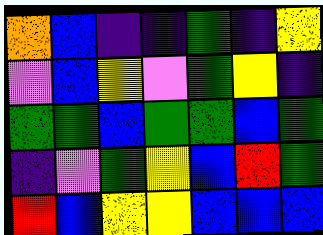[["orange", "blue", "indigo", "indigo", "green", "indigo", "yellow"], ["violet", "blue", "yellow", "violet", "green", "yellow", "indigo"], ["green", "green", "blue", "green", "green", "blue", "green"], ["indigo", "violet", "green", "yellow", "blue", "red", "green"], ["red", "blue", "yellow", "yellow", "blue", "blue", "blue"]]